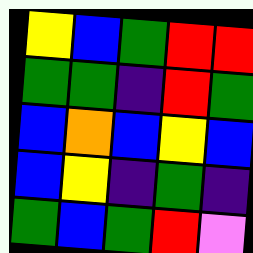[["yellow", "blue", "green", "red", "red"], ["green", "green", "indigo", "red", "green"], ["blue", "orange", "blue", "yellow", "blue"], ["blue", "yellow", "indigo", "green", "indigo"], ["green", "blue", "green", "red", "violet"]]